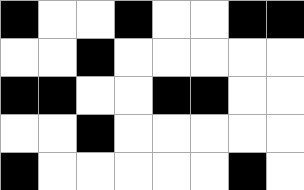[["black", "white", "white", "black", "white", "white", "black", "black"], ["white", "white", "black", "white", "white", "white", "white", "white"], ["black", "black", "white", "white", "black", "black", "white", "white"], ["white", "white", "black", "white", "white", "white", "white", "white"], ["black", "white", "white", "white", "white", "white", "black", "white"]]